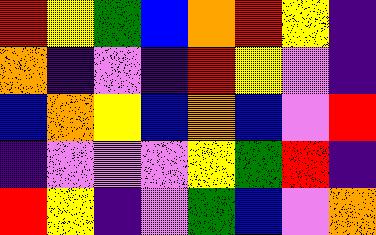[["red", "yellow", "green", "blue", "orange", "red", "yellow", "indigo"], ["orange", "indigo", "violet", "indigo", "red", "yellow", "violet", "indigo"], ["blue", "orange", "yellow", "blue", "orange", "blue", "violet", "red"], ["indigo", "violet", "violet", "violet", "yellow", "green", "red", "indigo"], ["red", "yellow", "indigo", "violet", "green", "blue", "violet", "orange"]]